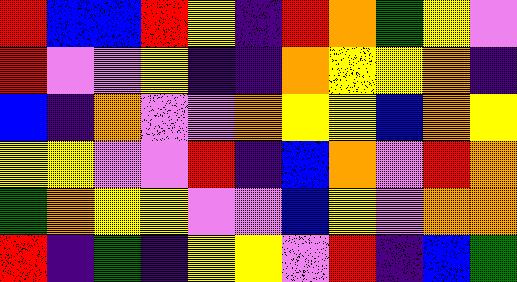[["red", "blue", "blue", "red", "yellow", "indigo", "red", "orange", "green", "yellow", "violet"], ["red", "violet", "violet", "yellow", "indigo", "indigo", "orange", "yellow", "yellow", "orange", "indigo"], ["blue", "indigo", "orange", "violet", "violet", "orange", "yellow", "yellow", "blue", "orange", "yellow"], ["yellow", "yellow", "violet", "violet", "red", "indigo", "blue", "orange", "violet", "red", "orange"], ["green", "orange", "yellow", "yellow", "violet", "violet", "blue", "yellow", "violet", "orange", "orange"], ["red", "indigo", "green", "indigo", "yellow", "yellow", "violet", "red", "indigo", "blue", "green"]]